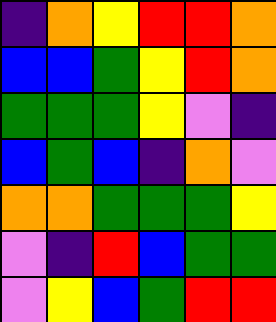[["indigo", "orange", "yellow", "red", "red", "orange"], ["blue", "blue", "green", "yellow", "red", "orange"], ["green", "green", "green", "yellow", "violet", "indigo"], ["blue", "green", "blue", "indigo", "orange", "violet"], ["orange", "orange", "green", "green", "green", "yellow"], ["violet", "indigo", "red", "blue", "green", "green"], ["violet", "yellow", "blue", "green", "red", "red"]]